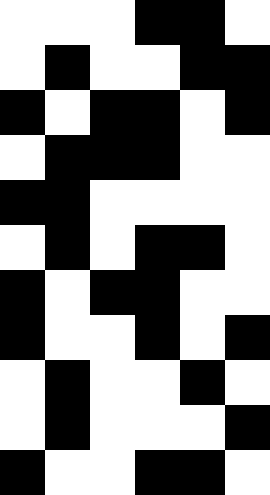[["white", "white", "white", "black", "black", "white"], ["white", "black", "white", "white", "black", "black"], ["black", "white", "black", "black", "white", "black"], ["white", "black", "black", "black", "white", "white"], ["black", "black", "white", "white", "white", "white"], ["white", "black", "white", "black", "black", "white"], ["black", "white", "black", "black", "white", "white"], ["black", "white", "white", "black", "white", "black"], ["white", "black", "white", "white", "black", "white"], ["white", "black", "white", "white", "white", "black"], ["black", "white", "white", "black", "black", "white"]]